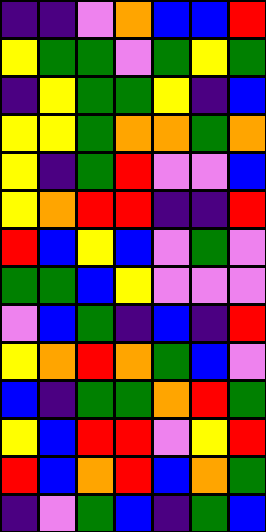[["indigo", "indigo", "violet", "orange", "blue", "blue", "red"], ["yellow", "green", "green", "violet", "green", "yellow", "green"], ["indigo", "yellow", "green", "green", "yellow", "indigo", "blue"], ["yellow", "yellow", "green", "orange", "orange", "green", "orange"], ["yellow", "indigo", "green", "red", "violet", "violet", "blue"], ["yellow", "orange", "red", "red", "indigo", "indigo", "red"], ["red", "blue", "yellow", "blue", "violet", "green", "violet"], ["green", "green", "blue", "yellow", "violet", "violet", "violet"], ["violet", "blue", "green", "indigo", "blue", "indigo", "red"], ["yellow", "orange", "red", "orange", "green", "blue", "violet"], ["blue", "indigo", "green", "green", "orange", "red", "green"], ["yellow", "blue", "red", "red", "violet", "yellow", "red"], ["red", "blue", "orange", "red", "blue", "orange", "green"], ["indigo", "violet", "green", "blue", "indigo", "green", "blue"]]